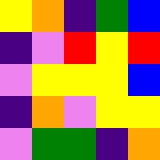[["yellow", "orange", "indigo", "green", "blue"], ["indigo", "violet", "red", "yellow", "red"], ["violet", "yellow", "yellow", "yellow", "blue"], ["indigo", "orange", "violet", "yellow", "yellow"], ["violet", "green", "green", "indigo", "orange"]]